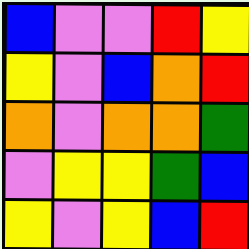[["blue", "violet", "violet", "red", "yellow"], ["yellow", "violet", "blue", "orange", "red"], ["orange", "violet", "orange", "orange", "green"], ["violet", "yellow", "yellow", "green", "blue"], ["yellow", "violet", "yellow", "blue", "red"]]